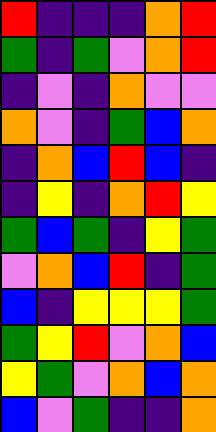[["red", "indigo", "indigo", "indigo", "orange", "red"], ["green", "indigo", "green", "violet", "orange", "red"], ["indigo", "violet", "indigo", "orange", "violet", "violet"], ["orange", "violet", "indigo", "green", "blue", "orange"], ["indigo", "orange", "blue", "red", "blue", "indigo"], ["indigo", "yellow", "indigo", "orange", "red", "yellow"], ["green", "blue", "green", "indigo", "yellow", "green"], ["violet", "orange", "blue", "red", "indigo", "green"], ["blue", "indigo", "yellow", "yellow", "yellow", "green"], ["green", "yellow", "red", "violet", "orange", "blue"], ["yellow", "green", "violet", "orange", "blue", "orange"], ["blue", "violet", "green", "indigo", "indigo", "orange"]]